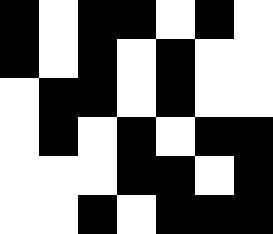[["black", "white", "black", "black", "white", "black", "white"], ["black", "white", "black", "white", "black", "white", "white"], ["white", "black", "black", "white", "black", "white", "white"], ["white", "black", "white", "black", "white", "black", "black"], ["white", "white", "white", "black", "black", "white", "black"], ["white", "white", "black", "white", "black", "black", "black"]]